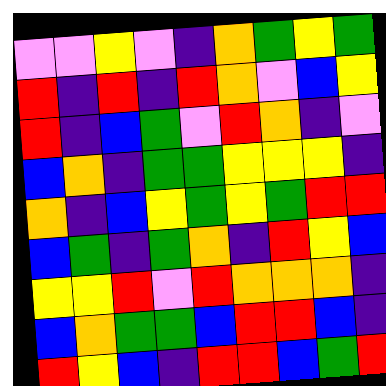[["violet", "violet", "yellow", "violet", "indigo", "orange", "green", "yellow", "green"], ["red", "indigo", "red", "indigo", "red", "orange", "violet", "blue", "yellow"], ["red", "indigo", "blue", "green", "violet", "red", "orange", "indigo", "violet"], ["blue", "orange", "indigo", "green", "green", "yellow", "yellow", "yellow", "indigo"], ["orange", "indigo", "blue", "yellow", "green", "yellow", "green", "red", "red"], ["blue", "green", "indigo", "green", "orange", "indigo", "red", "yellow", "blue"], ["yellow", "yellow", "red", "violet", "red", "orange", "orange", "orange", "indigo"], ["blue", "orange", "green", "green", "blue", "red", "red", "blue", "indigo"], ["red", "yellow", "blue", "indigo", "red", "red", "blue", "green", "red"]]